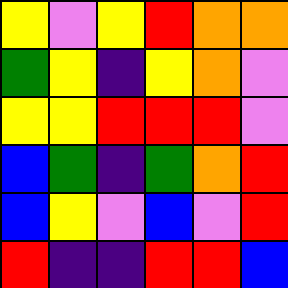[["yellow", "violet", "yellow", "red", "orange", "orange"], ["green", "yellow", "indigo", "yellow", "orange", "violet"], ["yellow", "yellow", "red", "red", "red", "violet"], ["blue", "green", "indigo", "green", "orange", "red"], ["blue", "yellow", "violet", "blue", "violet", "red"], ["red", "indigo", "indigo", "red", "red", "blue"]]